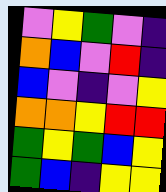[["violet", "yellow", "green", "violet", "indigo"], ["orange", "blue", "violet", "red", "indigo"], ["blue", "violet", "indigo", "violet", "yellow"], ["orange", "orange", "yellow", "red", "red"], ["green", "yellow", "green", "blue", "yellow"], ["green", "blue", "indigo", "yellow", "yellow"]]